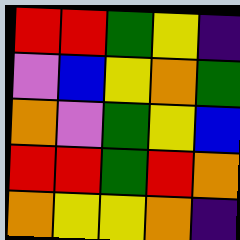[["red", "red", "green", "yellow", "indigo"], ["violet", "blue", "yellow", "orange", "green"], ["orange", "violet", "green", "yellow", "blue"], ["red", "red", "green", "red", "orange"], ["orange", "yellow", "yellow", "orange", "indigo"]]